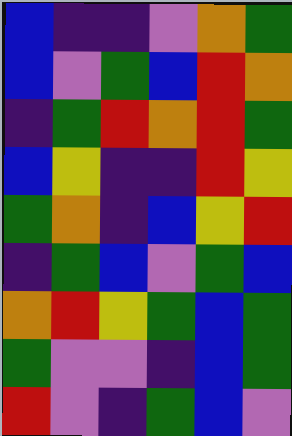[["blue", "indigo", "indigo", "violet", "orange", "green"], ["blue", "violet", "green", "blue", "red", "orange"], ["indigo", "green", "red", "orange", "red", "green"], ["blue", "yellow", "indigo", "indigo", "red", "yellow"], ["green", "orange", "indigo", "blue", "yellow", "red"], ["indigo", "green", "blue", "violet", "green", "blue"], ["orange", "red", "yellow", "green", "blue", "green"], ["green", "violet", "violet", "indigo", "blue", "green"], ["red", "violet", "indigo", "green", "blue", "violet"]]